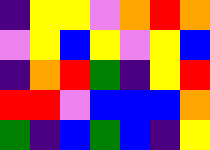[["indigo", "yellow", "yellow", "violet", "orange", "red", "orange"], ["violet", "yellow", "blue", "yellow", "violet", "yellow", "blue"], ["indigo", "orange", "red", "green", "indigo", "yellow", "red"], ["red", "red", "violet", "blue", "blue", "blue", "orange"], ["green", "indigo", "blue", "green", "blue", "indigo", "yellow"]]